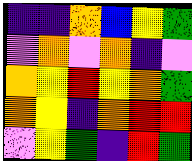[["indigo", "indigo", "orange", "blue", "yellow", "green"], ["violet", "orange", "violet", "orange", "indigo", "violet"], ["orange", "yellow", "red", "yellow", "orange", "green"], ["orange", "yellow", "indigo", "orange", "red", "red"], ["violet", "yellow", "green", "indigo", "red", "green"]]